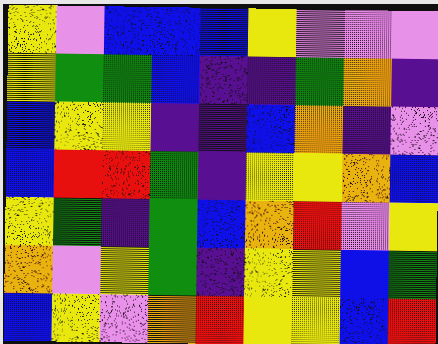[["yellow", "violet", "blue", "blue", "blue", "yellow", "violet", "violet", "violet"], ["yellow", "green", "green", "blue", "indigo", "indigo", "green", "orange", "indigo"], ["blue", "yellow", "yellow", "indigo", "indigo", "blue", "orange", "indigo", "violet"], ["blue", "red", "red", "green", "indigo", "yellow", "yellow", "orange", "blue"], ["yellow", "green", "indigo", "green", "blue", "orange", "red", "violet", "yellow"], ["orange", "violet", "yellow", "green", "indigo", "yellow", "yellow", "blue", "green"], ["blue", "yellow", "violet", "orange", "red", "yellow", "yellow", "blue", "red"]]